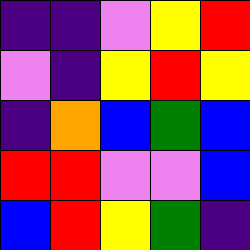[["indigo", "indigo", "violet", "yellow", "red"], ["violet", "indigo", "yellow", "red", "yellow"], ["indigo", "orange", "blue", "green", "blue"], ["red", "red", "violet", "violet", "blue"], ["blue", "red", "yellow", "green", "indigo"]]